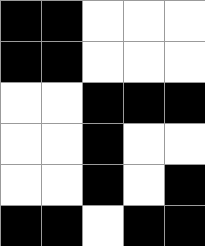[["black", "black", "white", "white", "white"], ["black", "black", "white", "white", "white"], ["white", "white", "black", "black", "black"], ["white", "white", "black", "white", "white"], ["white", "white", "black", "white", "black"], ["black", "black", "white", "black", "black"]]